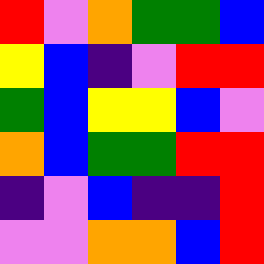[["red", "violet", "orange", "green", "green", "blue"], ["yellow", "blue", "indigo", "violet", "red", "red"], ["green", "blue", "yellow", "yellow", "blue", "violet"], ["orange", "blue", "green", "green", "red", "red"], ["indigo", "violet", "blue", "indigo", "indigo", "red"], ["violet", "violet", "orange", "orange", "blue", "red"]]